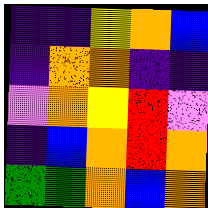[["indigo", "indigo", "yellow", "orange", "blue"], ["indigo", "orange", "orange", "indigo", "indigo"], ["violet", "orange", "yellow", "red", "violet"], ["indigo", "blue", "orange", "red", "orange"], ["green", "green", "orange", "blue", "orange"]]